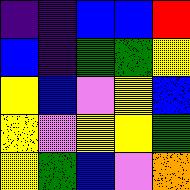[["indigo", "indigo", "blue", "blue", "red"], ["blue", "indigo", "green", "green", "yellow"], ["yellow", "blue", "violet", "yellow", "blue"], ["yellow", "violet", "yellow", "yellow", "green"], ["yellow", "green", "blue", "violet", "orange"]]